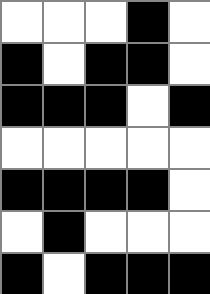[["white", "white", "white", "black", "white"], ["black", "white", "black", "black", "white"], ["black", "black", "black", "white", "black"], ["white", "white", "white", "white", "white"], ["black", "black", "black", "black", "white"], ["white", "black", "white", "white", "white"], ["black", "white", "black", "black", "black"]]